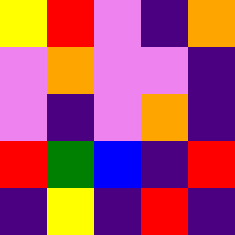[["yellow", "red", "violet", "indigo", "orange"], ["violet", "orange", "violet", "violet", "indigo"], ["violet", "indigo", "violet", "orange", "indigo"], ["red", "green", "blue", "indigo", "red"], ["indigo", "yellow", "indigo", "red", "indigo"]]